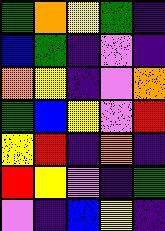[["green", "orange", "yellow", "green", "indigo"], ["blue", "green", "indigo", "violet", "indigo"], ["orange", "yellow", "indigo", "violet", "orange"], ["green", "blue", "yellow", "violet", "red"], ["yellow", "red", "indigo", "orange", "indigo"], ["red", "yellow", "violet", "indigo", "green"], ["violet", "indigo", "blue", "yellow", "indigo"]]